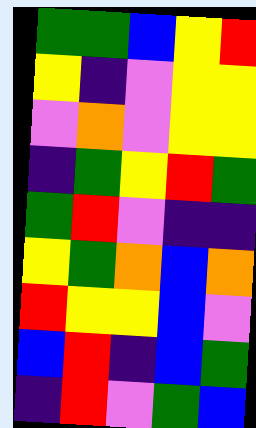[["green", "green", "blue", "yellow", "red"], ["yellow", "indigo", "violet", "yellow", "yellow"], ["violet", "orange", "violet", "yellow", "yellow"], ["indigo", "green", "yellow", "red", "green"], ["green", "red", "violet", "indigo", "indigo"], ["yellow", "green", "orange", "blue", "orange"], ["red", "yellow", "yellow", "blue", "violet"], ["blue", "red", "indigo", "blue", "green"], ["indigo", "red", "violet", "green", "blue"]]